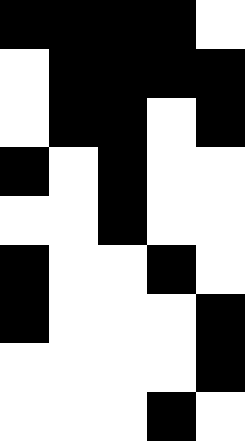[["black", "black", "black", "black", "white"], ["white", "black", "black", "black", "black"], ["white", "black", "black", "white", "black"], ["black", "white", "black", "white", "white"], ["white", "white", "black", "white", "white"], ["black", "white", "white", "black", "white"], ["black", "white", "white", "white", "black"], ["white", "white", "white", "white", "black"], ["white", "white", "white", "black", "white"]]